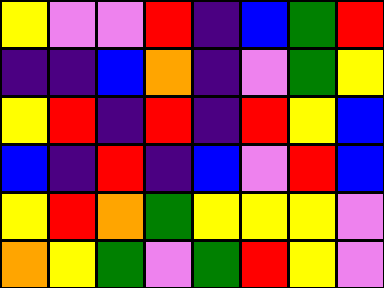[["yellow", "violet", "violet", "red", "indigo", "blue", "green", "red"], ["indigo", "indigo", "blue", "orange", "indigo", "violet", "green", "yellow"], ["yellow", "red", "indigo", "red", "indigo", "red", "yellow", "blue"], ["blue", "indigo", "red", "indigo", "blue", "violet", "red", "blue"], ["yellow", "red", "orange", "green", "yellow", "yellow", "yellow", "violet"], ["orange", "yellow", "green", "violet", "green", "red", "yellow", "violet"]]